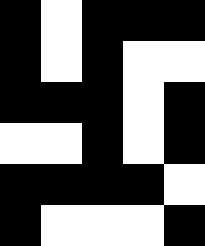[["black", "white", "black", "black", "black"], ["black", "white", "black", "white", "white"], ["black", "black", "black", "white", "black"], ["white", "white", "black", "white", "black"], ["black", "black", "black", "black", "white"], ["black", "white", "white", "white", "black"]]